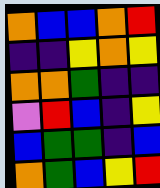[["orange", "blue", "blue", "orange", "red"], ["indigo", "indigo", "yellow", "orange", "yellow"], ["orange", "orange", "green", "indigo", "indigo"], ["violet", "red", "blue", "indigo", "yellow"], ["blue", "green", "green", "indigo", "blue"], ["orange", "green", "blue", "yellow", "red"]]